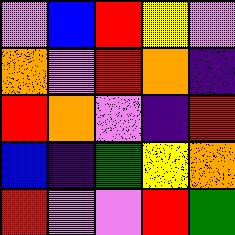[["violet", "blue", "red", "yellow", "violet"], ["orange", "violet", "red", "orange", "indigo"], ["red", "orange", "violet", "indigo", "red"], ["blue", "indigo", "green", "yellow", "orange"], ["red", "violet", "violet", "red", "green"]]